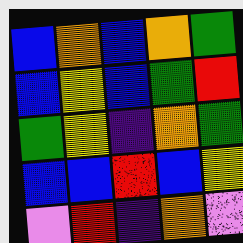[["blue", "orange", "blue", "orange", "green"], ["blue", "yellow", "blue", "green", "red"], ["green", "yellow", "indigo", "orange", "green"], ["blue", "blue", "red", "blue", "yellow"], ["violet", "red", "indigo", "orange", "violet"]]